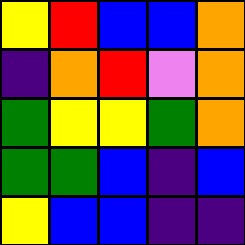[["yellow", "red", "blue", "blue", "orange"], ["indigo", "orange", "red", "violet", "orange"], ["green", "yellow", "yellow", "green", "orange"], ["green", "green", "blue", "indigo", "blue"], ["yellow", "blue", "blue", "indigo", "indigo"]]